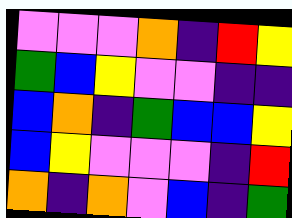[["violet", "violet", "violet", "orange", "indigo", "red", "yellow"], ["green", "blue", "yellow", "violet", "violet", "indigo", "indigo"], ["blue", "orange", "indigo", "green", "blue", "blue", "yellow"], ["blue", "yellow", "violet", "violet", "violet", "indigo", "red"], ["orange", "indigo", "orange", "violet", "blue", "indigo", "green"]]